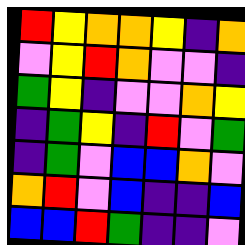[["red", "yellow", "orange", "orange", "yellow", "indigo", "orange"], ["violet", "yellow", "red", "orange", "violet", "violet", "indigo"], ["green", "yellow", "indigo", "violet", "violet", "orange", "yellow"], ["indigo", "green", "yellow", "indigo", "red", "violet", "green"], ["indigo", "green", "violet", "blue", "blue", "orange", "violet"], ["orange", "red", "violet", "blue", "indigo", "indigo", "blue"], ["blue", "blue", "red", "green", "indigo", "indigo", "violet"]]